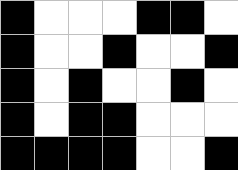[["black", "white", "white", "white", "black", "black", "white"], ["black", "white", "white", "black", "white", "white", "black"], ["black", "white", "black", "white", "white", "black", "white"], ["black", "white", "black", "black", "white", "white", "white"], ["black", "black", "black", "black", "white", "white", "black"]]